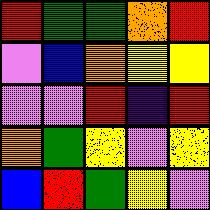[["red", "green", "green", "orange", "red"], ["violet", "blue", "orange", "yellow", "yellow"], ["violet", "violet", "red", "indigo", "red"], ["orange", "green", "yellow", "violet", "yellow"], ["blue", "red", "green", "yellow", "violet"]]